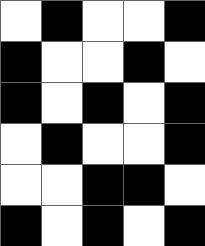[["white", "black", "white", "white", "black"], ["black", "white", "white", "black", "white"], ["black", "white", "black", "white", "black"], ["white", "black", "white", "white", "black"], ["white", "white", "black", "black", "white"], ["black", "white", "black", "white", "black"]]